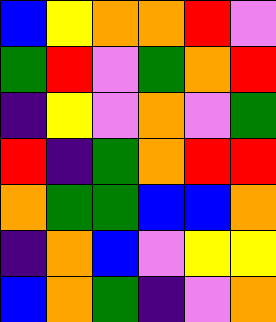[["blue", "yellow", "orange", "orange", "red", "violet"], ["green", "red", "violet", "green", "orange", "red"], ["indigo", "yellow", "violet", "orange", "violet", "green"], ["red", "indigo", "green", "orange", "red", "red"], ["orange", "green", "green", "blue", "blue", "orange"], ["indigo", "orange", "blue", "violet", "yellow", "yellow"], ["blue", "orange", "green", "indigo", "violet", "orange"]]